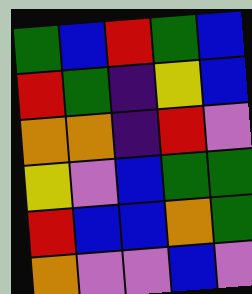[["green", "blue", "red", "green", "blue"], ["red", "green", "indigo", "yellow", "blue"], ["orange", "orange", "indigo", "red", "violet"], ["yellow", "violet", "blue", "green", "green"], ["red", "blue", "blue", "orange", "green"], ["orange", "violet", "violet", "blue", "violet"]]